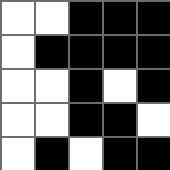[["white", "white", "black", "black", "black"], ["white", "black", "black", "black", "black"], ["white", "white", "black", "white", "black"], ["white", "white", "black", "black", "white"], ["white", "black", "white", "black", "black"]]